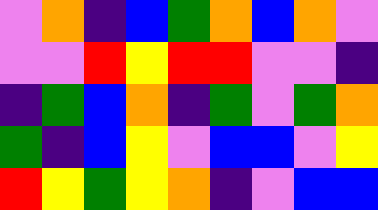[["violet", "orange", "indigo", "blue", "green", "orange", "blue", "orange", "violet"], ["violet", "violet", "red", "yellow", "red", "red", "violet", "violet", "indigo"], ["indigo", "green", "blue", "orange", "indigo", "green", "violet", "green", "orange"], ["green", "indigo", "blue", "yellow", "violet", "blue", "blue", "violet", "yellow"], ["red", "yellow", "green", "yellow", "orange", "indigo", "violet", "blue", "blue"]]